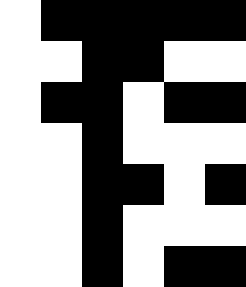[["white", "black", "black", "black", "black", "black"], ["white", "white", "black", "black", "white", "white"], ["white", "black", "black", "white", "black", "black"], ["white", "white", "black", "white", "white", "white"], ["white", "white", "black", "black", "white", "black"], ["white", "white", "black", "white", "white", "white"], ["white", "white", "black", "white", "black", "black"]]